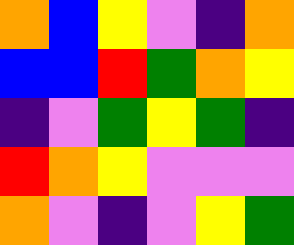[["orange", "blue", "yellow", "violet", "indigo", "orange"], ["blue", "blue", "red", "green", "orange", "yellow"], ["indigo", "violet", "green", "yellow", "green", "indigo"], ["red", "orange", "yellow", "violet", "violet", "violet"], ["orange", "violet", "indigo", "violet", "yellow", "green"]]